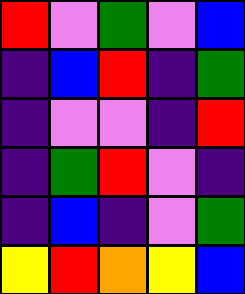[["red", "violet", "green", "violet", "blue"], ["indigo", "blue", "red", "indigo", "green"], ["indigo", "violet", "violet", "indigo", "red"], ["indigo", "green", "red", "violet", "indigo"], ["indigo", "blue", "indigo", "violet", "green"], ["yellow", "red", "orange", "yellow", "blue"]]